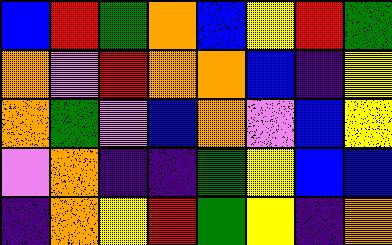[["blue", "red", "green", "orange", "blue", "yellow", "red", "green"], ["orange", "violet", "red", "orange", "orange", "blue", "indigo", "yellow"], ["orange", "green", "violet", "blue", "orange", "violet", "blue", "yellow"], ["violet", "orange", "indigo", "indigo", "green", "yellow", "blue", "blue"], ["indigo", "orange", "yellow", "red", "green", "yellow", "indigo", "orange"]]